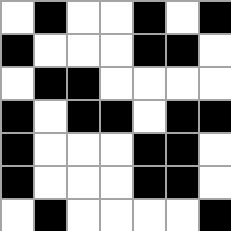[["white", "black", "white", "white", "black", "white", "black"], ["black", "white", "white", "white", "black", "black", "white"], ["white", "black", "black", "white", "white", "white", "white"], ["black", "white", "black", "black", "white", "black", "black"], ["black", "white", "white", "white", "black", "black", "white"], ["black", "white", "white", "white", "black", "black", "white"], ["white", "black", "white", "white", "white", "white", "black"]]